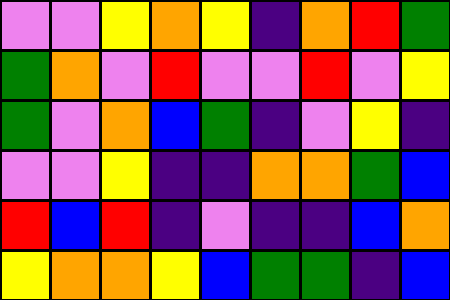[["violet", "violet", "yellow", "orange", "yellow", "indigo", "orange", "red", "green"], ["green", "orange", "violet", "red", "violet", "violet", "red", "violet", "yellow"], ["green", "violet", "orange", "blue", "green", "indigo", "violet", "yellow", "indigo"], ["violet", "violet", "yellow", "indigo", "indigo", "orange", "orange", "green", "blue"], ["red", "blue", "red", "indigo", "violet", "indigo", "indigo", "blue", "orange"], ["yellow", "orange", "orange", "yellow", "blue", "green", "green", "indigo", "blue"]]